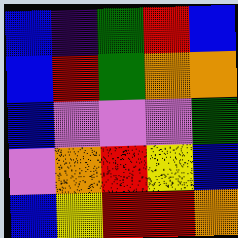[["blue", "indigo", "green", "red", "blue"], ["blue", "red", "green", "orange", "orange"], ["blue", "violet", "violet", "violet", "green"], ["violet", "orange", "red", "yellow", "blue"], ["blue", "yellow", "red", "red", "orange"]]